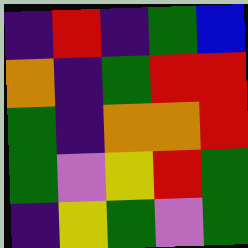[["indigo", "red", "indigo", "green", "blue"], ["orange", "indigo", "green", "red", "red"], ["green", "indigo", "orange", "orange", "red"], ["green", "violet", "yellow", "red", "green"], ["indigo", "yellow", "green", "violet", "green"]]